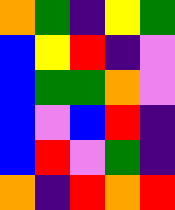[["orange", "green", "indigo", "yellow", "green"], ["blue", "yellow", "red", "indigo", "violet"], ["blue", "green", "green", "orange", "violet"], ["blue", "violet", "blue", "red", "indigo"], ["blue", "red", "violet", "green", "indigo"], ["orange", "indigo", "red", "orange", "red"]]